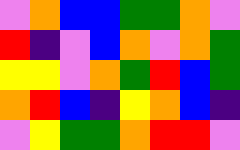[["violet", "orange", "blue", "blue", "green", "green", "orange", "violet"], ["red", "indigo", "violet", "blue", "orange", "violet", "orange", "green"], ["yellow", "yellow", "violet", "orange", "green", "red", "blue", "green"], ["orange", "red", "blue", "indigo", "yellow", "orange", "blue", "indigo"], ["violet", "yellow", "green", "green", "orange", "red", "red", "violet"]]